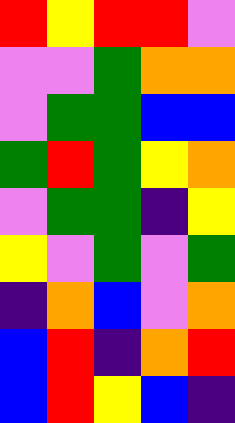[["red", "yellow", "red", "red", "violet"], ["violet", "violet", "green", "orange", "orange"], ["violet", "green", "green", "blue", "blue"], ["green", "red", "green", "yellow", "orange"], ["violet", "green", "green", "indigo", "yellow"], ["yellow", "violet", "green", "violet", "green"], ["indigo", "orange", "blue", "violet", "orange"], ["blue", "red", "indigo", "orange", "red"], ["blue", "red", "yellow", "blue", "indigo"]]